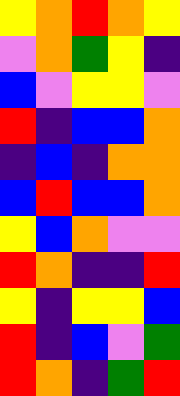[["yellow", "orange", "red", "orange", "yellow"], ["violet", "orange", "green", "yellow", "indigo"], ["blue", "violet", "yellow", "yellow", "violet"], ["red", "indigo", "blue", "blue", "orange"], ["indigo", "blue", "indigo", "orange", "orange"], ["blue", "red", "blue", "blue", "orange"], ["yellow", "blue", "orange", "violet", "violet"], ["red", "orange", "indigo", "indigo", "red"], ["yellow", "indigo", "yellow", "yellow", "blue"], ["red", "indigo", "blue", "violet", "green"], ["red", "orange", "indigo", "green", "red"]]